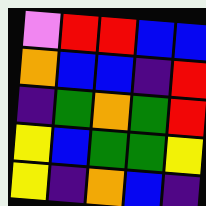[["violet", "red", "red", "blue", "blue"], ["orange", "blue", "blue", "indigo", "red"], ["indigo", "green", "orange", "green", "red"], ["yellow", "blue", "green", "green", "yellow"], ["yellow", "indigo", "orange", "blue", "indigo"]]